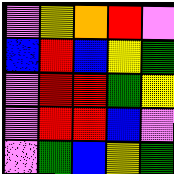[["violet", "yellow", "orange", "red", "violet"], ["blue", "red", "blue", "yellow", "green"], ["violet", "red", "red", "green", "yellow"], ["violet", "red", "red", "blue", "violet"], ["violet", "green", "blue", "yellow", "green"]]